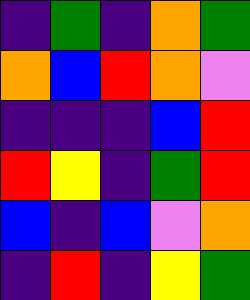[["indigo", "green", "indigo", "orange", "green"], ["orange", "blue", "red", "orange", "violet"], ["indigo", "indigo", "indigo", "blue", "red"], ["red", "yellow", "indigo", "green", "red"], ["blue", "indigo", "blue", "violet", "orange"], ["indigo", "red", "indigo", "yellow", "green"]]